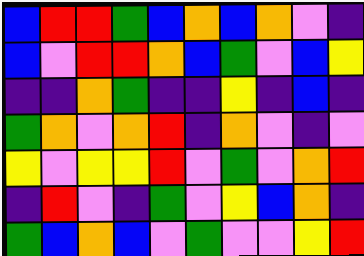[["blue", "red", "red", "green", "blue", "orange", "blue", "orange", "violet", "indigo"], ["blue", "violet", "red", "red", "orange", "blue", "green", "violet", "blue", "yellow"], ["indigo", "indigo", "orange", "green", "indigo", "indigo", "yellow", "indigo", "blue", "indigo"], ["green", "orange", "violet", "orange", "red", "indigo", "orange", "violet", "indigo", "violet"], ["yellow", "violet", "yellow", "yellow", "red", "violet", "green", "violet", "orange", "red"], ["indigo", "red", "violet", "indigo", "green", "violet", "yellow", "blue", "orange", "indigo"], ["green", "blue", "orange", "blue", "violet", "green", "violet", "violet", "yellow", "red"]]